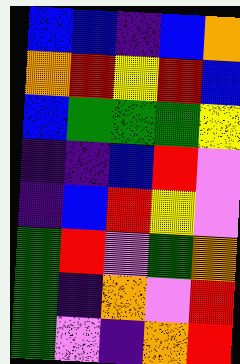[["blue", "blue", "indigo", "blue", "orange"], ["orange", "red", "yellow", "red", "blue"], ["blue", "green", "green", "green", "yellow"], ["indigo", "indigo", "blue", "red", "violet"], ["indigo", "blue", "red", "yellow", "violet"], ["green", "red", "violet", "green", "orange"], ["green", "indigo", "orange", "violet", "red"], ["green", "violet", "indigo", "orange", "red"]]